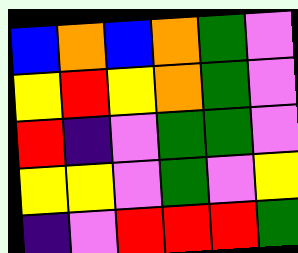[["blue", "orange", "blue", "orange", "green", "violet"], ["yellow", "red", "yellow", "orange", "green", "violet"], ["red", "indigo", "violet", "green", "green", "violet"], ["yellow", "yellow", "violet", "green", "violet", "yellow"], ["indigo", "violet", "red", "red", "red", "green"]]